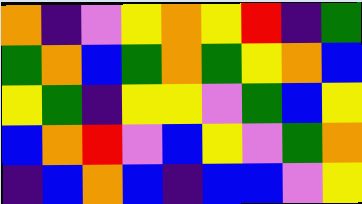[["orange", "indigo", "violet", "yellow", "orange", "yellow", "red", "indigo", "green"], ["green", "orange", "blue", "green", "orange", "green", "yellow", "orange", "blue"], ["yellow", "green", "indigo", "yellow", "yellow", "violet", "green", "blue", "yellow"], ["blue", "orange", "red", "violet", "blue", "yellow", "violet", "green", "orange"], ["indigo", "blue", "orange", "blue", "indigo", "blue", "blue", "violet", "yellow"]]